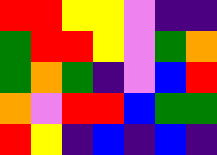[["red", "red", "yellow", "yellow", "violet", "indigo", "indigo"], ["green", "red", "red", "yellow", "violet", "green", "orange"], ["green", "orange", "green", "indigo", "violet", "blue", "red"], ["orange", "violet", "red", "red", "blue", "green", "green"], ["red", "yellow", "indigo", "blue", "indigo", "blue", "indigo"]]